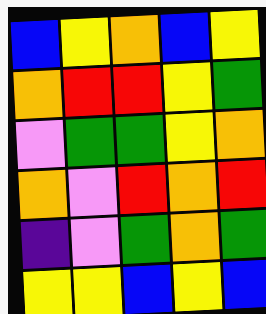[["blue", "yellow", "orange", "blue", "yellow"], ["orange", "red", "red", "yellow", "green"], ["violet", "green", "green", "yellow", "orange"], ["orange", "violet", "red", "orange", "red"], ["indigo", "violet", "green", "orange", "green"], ["yellow", "yellow", "blue", "yellow", "blue"]]